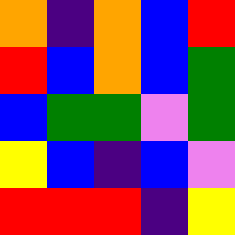[["orange", "indigo", "orange", "blue", "red"], ["red", "blue", "orange", "blue", "green"], ["blue", "green", "green", "violet", "green"], ["yellow", "blue", "indigo", "blue", "violet"], ["red", "red", "red", "indigo", "yellow"]]